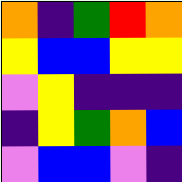[["orange", "indigo", "green", "red", "orange"], ["yellow", "blue", "blue", "yellow", "yellow"], ["violet", "yellow", "indigo", "indigo", "indigo"], ["indigo", "yellow", "green", "orange", "blue"], ["violet", "blue", "blue", "violet", "indigo"]]